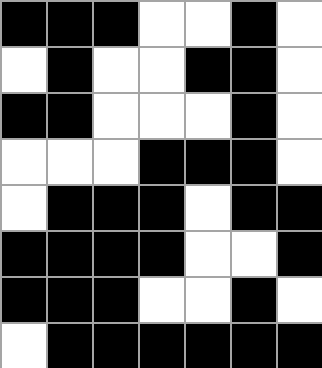[["black", "black", "black", "white", "white", "black", "white"], ["white", "black", "white", "white", "black", "black", "white"], ["black", "black", "white", "white", "white", "black", "white"], ["white", "white", "white", "black", "black", "black", "white"], ["white", "black", "black", "black", "white", "black", "black"], ["black", "black", "black", "black", "white", "white", "black"], ["black", "black", "black", "white", "white", "black", "white"], ["white", "black", "black", "black", "black", "black", "black"]]